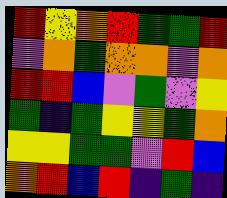[["red", "yellow", "orange", "red", "green", "green", "red"], ["violet", "orange", "green", "orange", "orange", "violet", "orange"], ["red", "red", "blue", "violet", "green", "violet", "yellow"], ["green", "indigo", "green", "yellow", "yellow", "green", "orange"], ["yellow", "yellow", "green", "green", "violet", "red", "blue"], ["orange", "red", "blue", "red", "indigo", "green", "indigo"]]